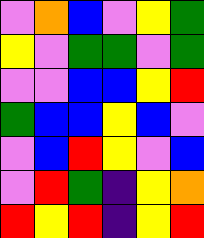[["violet", "orange", "blue", "violet", "yellow", "green"], ["yellow", "violet", "green", "green", "violet", "green"], ["violet", "violet", "blue", "blue", "yellow", "red"], ["green", "blue", "blue", "yellow", "blue", "violet"], ["violet", "blue", "red", "yellow", "violet", "blue"], ["violet", "red", "green", "indigo", "yellow", "orange"], ["red", "yellow", "red", "indigo", "yellow", "red"]]